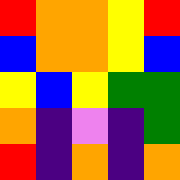[["red", "orange", "orange", "yellow", "red"], ["blue", "orange", "orange", "yellow", "blue"], ["yellow", "blue", "yellow", "green", "green"], ["orange", "indigo", "violet", "indigo", "green"], ["red", "indigo", "orange", "indigo", "orange"]]